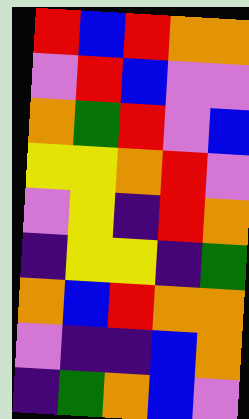[["red", "blue", "red", "orange", "orange"], ["violet", "red", "blue", "violet", "violet"], ["orange", "green", "red", "violet", "blue"], ["yellow", "yellow", "orange", "red", "violet"], ["violet", "yellow", "indigo", "red", "orange"], ["indigo", "yellow", "yellow", "indigo", "green"], ["orange", "blue", "red", "orange", "orange"], ["violet", "indigo", "indigo", "blue", "orange"], ["indigo", "green", "orange", "blue", "violet"]]